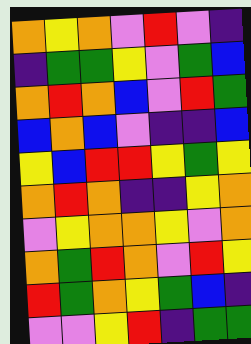[["orange", "yellow", "orange", "violet", "red", "violet", "indigo"], ["indigo", "green", "green", "yellow", "violet", "green", "blue"], ["orange", "red", "orange", "blue", "violet", "red", "green"], ["blue", "orange", "blue", "violet", "indigo", "indigo", "blue"], ["yellow", "blue", "red", "red", "yellow", "green", "yellow"], ["orange", "red", "orange", "indigo", "indigo", "yellow", "orange"], ["violet", "yellow", "orange", "orange", "yellow", "violet", "orange"], ["orange", "green", "red", "orange", "violet", "red", "yellow"], ["red", "green", "orange", "yellow", "green", "blue", "indigo"], ["violet", "violet", "yellow", "red", "indigo", "green", "green"]]